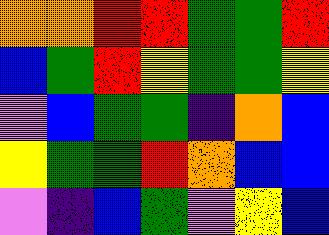[["orange", "orange", "red", "red", "green", "green", "red"], ["blue", "green", "red", "yellow", "green", "green", "yellow"], ["violet", "blue", "green", "green", "indigo", "orange", "blue"], ["yellow", "green", "green", "red", "orange", "blue", "blue"], ["violet", "indigo", "blue", "green", "violet", "yellow", "blue"]]